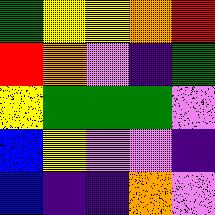[["green", "yellow", "yellow", "orange", "red"], ["red", "orange", "violet", "indigo", "green"], ["yellow", "green", "green", "green", "violet"], ["blue", "yellow", "violet", "violet", "indigo"], ["blue", "indigo", "indigo", "orange", "violet"]]